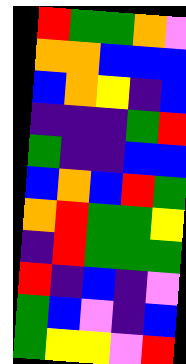[["red", "green", "green", "orange", "violet"], ["orange", "orange", "blue", "blue", "blue"], ["blue", "orange", "yellow", "indigo", "blue"], ["indigo", "indigo", "indigo", "green", "red"], ["green", "indigo", "indigo", "blue", "blue"], ["blue", "orange", "blue", "red", "green"], ["orange", "red", "green", "green", "yellow"], ["indigo", "red", "green", "green", "green"], ["red", "indigo", "blue", "indigo", "violet"], ["green", "blue", "violet", "indigo", "blue"], ["green", "yellow", "yellow", "violet", "red"]]